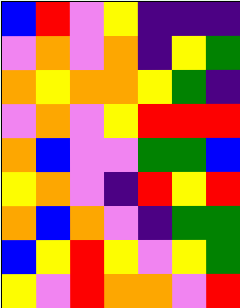[["blue", "red", "violet", "yellow", "indigo", "indigo", "indigo"], ["violet", "orange", "violet", "orange", "indigo", "yellow", "green"], ["orange", "yellow", "orange", "orange", "yellow", "green", "indigo"], ["violet", "orange", "violet", "yellow", "red", "red", "red"], ["orange", "blue", "violet", "violet", "green", "green", "blue"], ["yellow", "orange", "violet", "indigo", "red", "yellow", "red"], ["orange", "blue", "orange", "violet", "indigo", "green", "green"], ["blue", "yellow", "red", "yellow", "violet", "yellow", "green"], ["yellow", "violet", "red", "orange", "orange", "violet", "red"]]